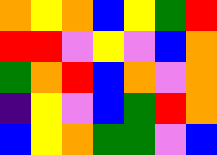[["orange", "yellow", "orange", "blue", "yellow", "green", "red"], ["red", "red", "violet", "yellow", "violet", "blue", "orange"], ["green", "orange", "red", "blue", "orange", "violet", "orange"], ["indigo", "yellow", "violet", "blue", "green", "red", "orange"], ["blue", "yellow", "orange", "green", "green", "violet", "blue"]]